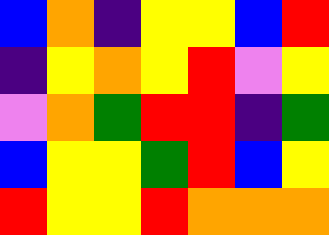[["blue", "orange", "indigo", "yellow", "yellow", "blue", "red"], ["indigo", "yellow", "orange", "yellow", "red", "violet", "yellow"], ["violet", "orange", "green", "red", "red", "indigo", "green"], ["blue", "yellow", "yellow", "green", "red", "blue", "yellow"], ["red", "yellow", "yellow", "red", "orange", "orange", "orange"]]